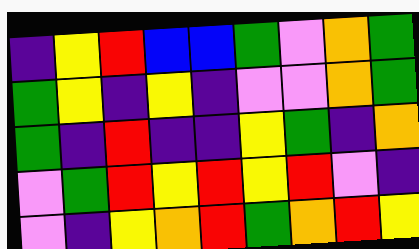[["indigo", "yellow", "red", "blue", "blue", "green", "violet", "orange", "green"], ["green", "yellow", "indigo", "yellow", "indigo", "violet", "violet", "orange", "green"], ["green", "indigo", "red", "indigo", "indigo", "yellow", "green", "indigo", "orange"], ["violet", "green", "red", "yellow", "red", "yellow", "red", "violet", "indigo"], ["violet", "indigo", "yellow", "orange", "red", "green", "orange", "red", "yellow"]]